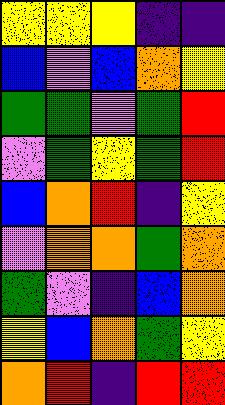[["yellow", "yellow", "yellow", "indigo", "indigo"], ["blue", "violet", "blue", "orange", "yellow"], ["green", "green", "violet", "green", "red"], ["violet", "green", "yellow", "green", "red"], ["blue", "orange", "red", "indigo", "yellow"], ["violet", "orange", "orange", "green", "orange"], ["green", "violet", "indigo", "blue", "orange"], ["yellow", "blue", "orange", "green", "yellow"], ["orange", "red", "indigo", "red", "red"]]